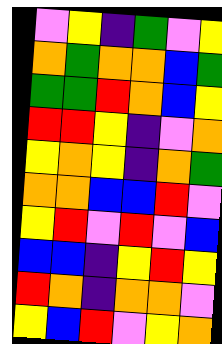[["violet", "yellow", "indigo", "green", "violet", "yellow"], ["orange", "green", "orange", "orange", "blue", "green"], ["green", "green", "red", "orange", "blue", "yellow"], ["red", "red", "yellow", "indigo", "violet", "orange"], ["yellow", "orange", "yellow", "indigo", "orange", "green"], ["orange", "orange", "blue", "blue", "red", "violet"], ["yellow", "red", "violet", "red", "violet", "blue"], ["blue", "blue", "indigo", "yellow", "red", "yellow"], ["red", "orange", "indigo", "orange", "orange", "violet"], ["yellow", "blue", "red", "violet", "yellow", "orange"]]